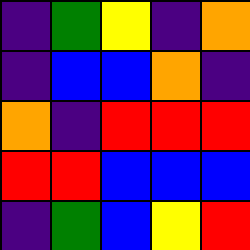[["indigo", "green", "yellow", "indigo", "orange"], ["indigo", "blue", "blue", "orange", "indigo"], ["orange", "indigo", "red", "red", "red"], ["red", "red", "blue", "blue", "blue"], ["indigo", "green", "blue", "yellow", "red"]]